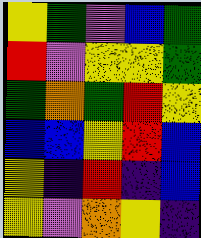[["yellow", "green", "violet", "blue", "green"], ["red", "violet", "yellow", "yellow", "green"], ["green", "orange", "green", "red", "yellow"], ["blue", "blue", "yellow", "red", "blue"], ["yellow", "indigo", "red", "indigo", "blue"], ["yellow", "violet", "orange", "yellow", "indigo"]]